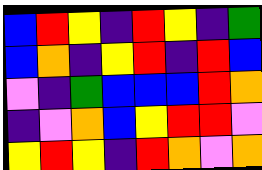[["blue", "red", "yellow", "indigo", "red", "yellow", "indigo", "green"], ["blue", "orange", "indigo", "yellow", "red", "indigo", "red", "blue"], ["violet", "indigo", "green", "blue", "blue", "blue", "red", "orange"], ["indigo", "violet", "orange", "blue", "yellow", "red", "red", "violet"], ["yellow", "red", "yellow", "indigo", "red", "orange", "violet", "orange"]]